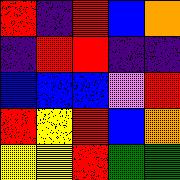[["red", "indigo", "red", "blue", "orange"], ["indigo", "red", "red", "indigo", "indigo"], ["blue", "blue", "blue", "violet", "red"], ["red", "yellow", "red", "blue", "orange"], ["yellow", "yellow", "red", "green", "green"]]